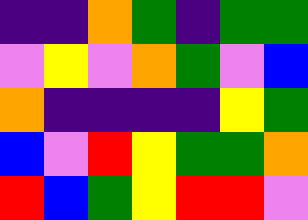[["indigo", "indigo", "orange", "green", "indigo", "green", "green"], ["violet", "yellow", "violet", "orange", "green", "violet", "blue"], ["orange", "indigo", "indigo", "indigo", "indigo", "yellow", "green"], ["blue", "violet", "red", "yellow", "green", "green", "orange"], ["red", "blue", "green", "yellow", "red", "red", "violet"]]